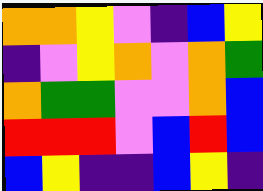[["orange", "orange", "yellow", "violet", "indigo", "blue", "yellow"], ["indigo", "violet", "yellow", "orange", "violet", "orange", "green"], ["orange", "green", "green", "violet", "violet", "orange", "blue"], ["red", "red", "red", "violet", "blue", "red", "blue"], ["blue", "yellow", "indigo", "indigo", "blue", "yellow", "indigo"]]